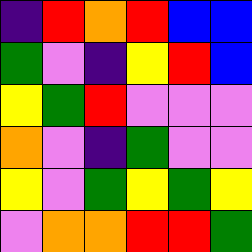[["indigo", "red", "orange", "red", "blue", "blue"], ["green", "violet", "indigo", "yellow", "red", "blue"], ["yellow", "green", "red", "violet", "violet", "violet"], ["orange", "violet", "indigo", "green", "violet", "violet"], ["yellow", "violet", "green", "yellow", "green", "yellow"], ["violet", "orange", "orange", "red", "red", "green"]]